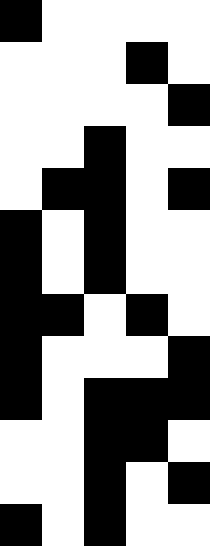[["black", "white", "white", "white", "white"], ["white", "white", "white", "black", "white"], ["white", "white", "white", "white", "black"], ["white", "white", "black", "white", "white"], ["white", "black", "black", "white", "black"], ["black", "white", "black", "white", "white"], ["black", "white", "black", "white", "white"], ["black", "black", "white", "black", "white"], ["black", "white", "white", "white", "black"], ["black", "white", "black", "black", "black"], ["white", "white", "black", "black", "white"], ["white", "white", "black", "white", "black"], ["black", "white", "black", "white", "white"]]